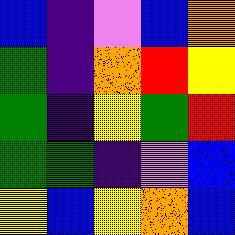[["blue", "indigo", "violet", "blue", "orange"], ["green", "indigo", "orange", "red", "yellow"], ["green", "indigo", "yellow", "green", "red"], ["green", "green", "indigo", "violet", "blue"], ["yellow", "blue", "yellow", "orange", "blue"]]